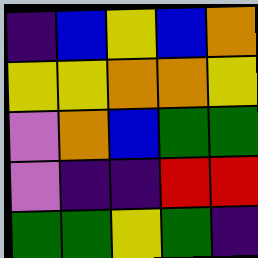[["indigo", "blue", "yellow", "blue", "orange"], ["yellow", "yellow", "orange", "orange", "yellow"], ["violet", "orange", "blue", "green", "green"], ["violet", "indigo", "indigo", "red", "red"], ["green", "green", "yellow", "green", "indigo"]]